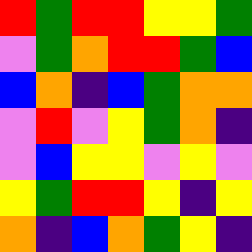[["red", "green", "red", "red", "yellow", "yellow", "green"], ["violet", "green", "orange", "red", "red", "green", "blue"], ["blue", "orange", "indigo", "blue", "green", "orange", "orange"], ["violet", "red", "violet", "yellow", "green", "orange", "indigo"], ["violet", "blue", "yellow", "yellow", "violet", "yellow", "violet"], ["yellow", "green", "red", "red", "yellow", "indigo", "yellow"], ["orange", "indigo", "blue", "orange", "green", "yellow", "indigo"]]